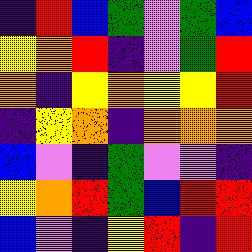[["indigo", "red", "blue", "green", "violet", "green", "blue"], ["yellow", "orange", "red", "indigo", "violet", "green", "red"], ["orange", "indigo", "yellow", "orange", "yellow", "yellow", "red"], ["indigo", "yellow", "orange", "indigo", "orange", "orange", "orange"], ["blue", "violet", "indigo", "green", "violet", "violet", "indigo"], ["yellow", "orange", "red", "green", "blue", "red", "red"], ["blue", "violet", "indigo", "yellow", "red", "indigo", "red"]]